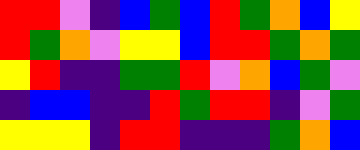[["red", "red", "violet", "indigo", "blue", "green", "blue", "red", "green", "orange", "blue", "yellow"], ["red", "green", "orange", "violet", "yellow", "yellow", "blue", "red", "red", "green", "orange", "green"], ["yellow", "red", "indigo", "indigo", "green", "green", "red", "violet", "orange", "blue", "green", "violet"], ["indigo", "blue", "blue", "indigo", "indigo", "red", "green", "red", "red", "indigo", "violet", "green"], ["yellow", "yellow", "yellow", "indigo", "red", "red", "indigo", "indigo", "indigo", "green", "orange", "blue"]]